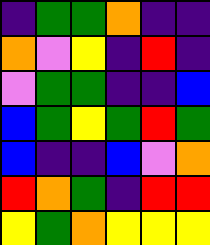[["indigo", "green", "green", "orange", "indigo", "indigo"], ["orange", "violet", "yellow", "indigo", "red", "indigo"], ["violet", "green", "green", "indigo", "indigo", "blue"], ["blue", "green", "yellow", "green", "red", "green"], ["blue", "indigo", "indigo", "blue", "violet", "orange"], ["red", "orange", "green", "indigo", "red", "red"], ["yellow", "green", "orange", "yellow", "yellow", "yellow"]]